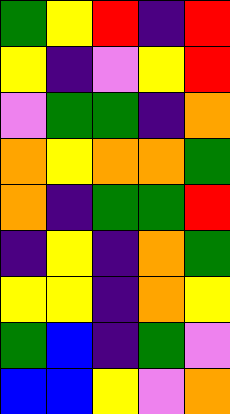[["green", "yellow", "red", "indigo", "red"], ["yellow", "indigo", "violet", "yellow", "red"], ["violet", "green", "green", "indigo", "orange"], ["orange", "yellow", "orange", "orange", "green"], ["orange", "indigo", "green", "green", "red"], ["indigo", "yellow", "indigo", "orange", "green"], ["yellow", "yellow", "indigo", "orange", "yellow"], ["green", "blue", "indigo", "green", "violet"], ["blue", "blue", "yellow", "violet", "orange"]]